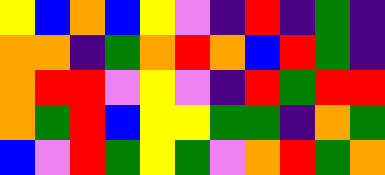[["yellow", "blue", "orange", "blue", "yellow", "violet", "indigo", "red", "indigo", "green", "indigo"], ["orange", "orange", "indigo", "green", "orange", "red", "orange", "blue", "red", "green", "indigo"], ["orange", "red", "red", "violet", "yellow", "violet", "indigo", "red", "green", "red", "red"], ["orange", "green", "red", "blue", "yellow", "yellow", "green", "green", "indigo", "orange", "green"], ["blue", "violet", "red", "green", "yellow", "green", "violet", "orange", "red", "green", "orange"]]